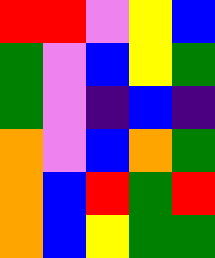[["red", "red", "violet", "yellow", "blue"], ["green", "violet", "blue", "yellow", "green"], ["green", "violet", "indigo", "blue", "indigo"], ["orange", "violet", "blue", "orange", "green"], ["orange", "blue", "red", "green", "red"], ["orange", "blue", "yellow", "green", "green"]]